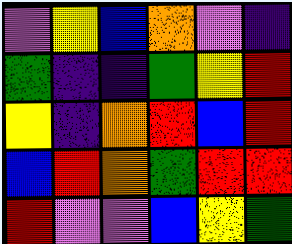[["violet", "yellow", "blue", "orange", "violet", "indigo"], ["green", "indigo", "indigo", "green", "yellow", "red"], ["yellow", "indigo", "orange", "red", "blue", "red"], ["blue", "red", "orange", "green", "red", "red"], ["red", "violet", "violet", "blue", "yellow", "green"]]